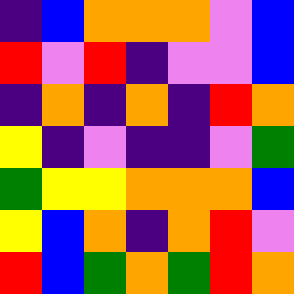[["indigo", "blue", "orange", "orange", "orange", "violet", "blue"], ["red", "violet", "red", "indigo", "violet", "violet", "blue"], ["indigo", "orange", "indigo", "orange", "indigo", "red", "orange"], ["yellow", "indigo", "violet", "indigo", "indigo", "violet", "green"], ["green", "yellow", "yellow", "orange", "orange", "orange", "blue"], ["yellow", "blue", "orange", "indigo", "orange", "red", "violet"], ["red", "blue", "green", "orange", "green", "red", "orange"]]